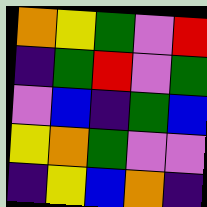[["orange", "yellow", "green", "violet", "red"], ["indigo", "green", "red", "violet", "green"], ["violet", "blue", "indigo", "green", "blue"], ["yellow", "orange", "green", "violet", "violet"], ["indigo", "yellow", "blue", "orange", "indigo"]]